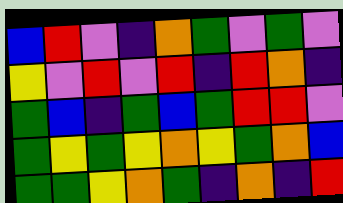[["blue", "red", "violet", "indigo", "orange", "green", "violet", "green", "violet"], ["yellow", "violet", "red", "violet", "red", "indigo", "red", "orange", "indigo"], ["green", "blue", "indigo", "green", "blue", "green", "red", "red", "violet"], ["green", "yellow", "green", "yellow", "orange", "yellow", "green", "orange", "blue"], ["green", "green", "yellow", "orange", "green", "indigo", "orange", "indigo", "red"]]